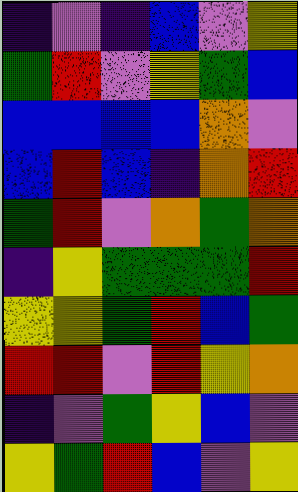[["indigo", "violet", "indigo", "blue", "violet", "yellow"], ["green", "red", "violet", "yellow", "green", "blue"], ["blue", "blue", "blue", "blue", "orange", "violet"], ["blue", "red", "blue", "indigo", "orange", "red"], ["green", "red", "violet", "orange", "green", "orange"], ["indigo", "yellow", "green", "green", "green", "red"], ["yellow", "yellow", "green", "red", "blue", "green"], ["red", "red", "violet", "red", "yellow", "orange"], ["indigo", "violet", "green", "yellow", "blue", "violet"], ["yellow", "green", "red", "blue", "violet", "yellow"]]